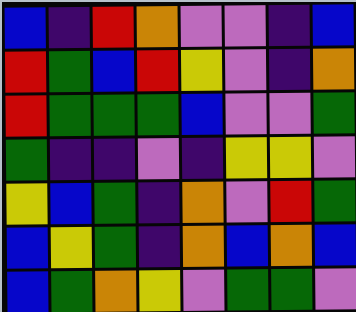[["blue", "indigo", "red", "orange", "violet", "violet", "indigo", "blue"], ["red", "green", "blue", "red", "yellow", "violet", "indigo", "orange"], ["red", "green", "green", "green", "blue", "violet", "violet", "green"], ["green", "indigo", "indigo", "violet", "indigo", "yellow", "yellow", "violet"], ["yellow", "blue", "green", "indigo", "orange", "violet", "red", "green"], ["blue", "yellow", "green", "indigo", "orange", "blue", "orange", "blue"], ["blue", "green", "orange", "yellow", "violet", "green", "green", "violet"]]